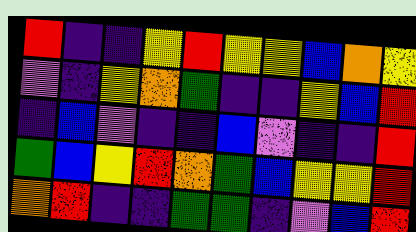[["red", "indigo", "indigo", "yellow", "red", "yellow", "yellow", "blue", "orange", "yellow"], ["violet", "indigo", "yellow", "orange", "green", "indigo", "indigo", "yellow", "blue", "red"], ["indigo", "blue", "violet", "indigo", "indigo", "blue", "violet", "indigo", "indigo", "red"], ["green", "blue", "yellow", "red", "orange", "green", "blue", "yellow", "yellow", "red"], ["orange", "red", "indigo", "indigo", "green", "green", "indigo", "violet", "blue", "red"]]